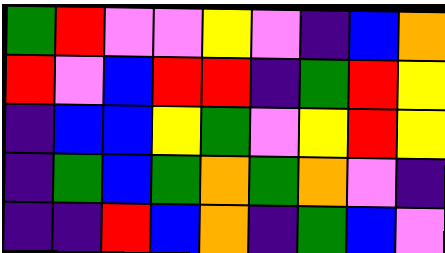[["green", "red", "violet", "violet", "yellow", "violet", "indigo", "blue", "orange"], ["red", "violet", "blue", "red", "red", "indigo", "green", "red", "yellow"], ["indigo", "blue", "blue", "yellow", "green", "violet", "yellow", "red", "yellow"], ["indigo", "green", "blue", "green", "orange", "green", "orange", "violet", "indigo"], ["indigo", "indigo", "red", "blue", "orange", "indigo", "green", "blue", "violet"]]